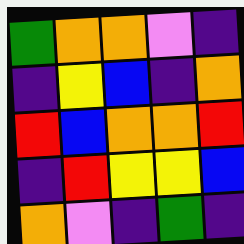[["green", "orange", "orange", "violet", "indigo"], ["indigo", "yellow", "blue", "indigo", "orange"], ["red", "blue", "orange", "orange", "red"], ["indigo", "red", "yellow", "yellow", "blue"], ["orange", "violet", "indigo", "green", "indigo"]]